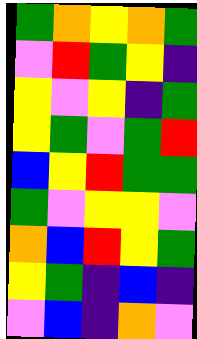[["green", "orange", "yellow", "orange", "green"], ["violet", "red", "green", "yellow", "indigo"], ["yellow", "violet", "yellow", "indigo", "green"], ["yellow", "green", "violet", "green", "red"], ["blue", "yellow", "red", "green", "green"], ["green", "violet", "yellow", "yellow", "violet"], ["orange", "blue", "red", "yellow", "green"], ["yellow", "green", "indigo", "blue", "indigo"], ["violet", "blue", "indigo", "orange", "violet"]]